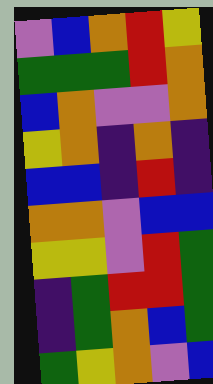[["violet", "blue", "orange", "red", "yellow"], ["green", "green", "green", "red", "orange"], ["blue", "orange", "violet", "violet", "orange"], ["yellow", "orange", "indigo", "orange", "indigo"], ["blue", "blue", "indigo", "red", "indigo"], ["orange", "orange", "violet", "blue", "blue"], ["yellow", "yellow", "violet", "red", "green"], ["indigo", "green", "red", "red", "green"], ["indigo", "green", "orange", "blue", "green"], ["green", "yellow", "orange", "violet", "blue"]]